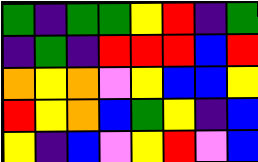[["green", "indigo", "green", "green", "yellow", "red", "indigo", "green"], ["indigo", "green", "indigo", "red", "red", "red", "blue", "red"], ["orange", "yellow", "orange", "violet", "yellow", "blue", "blue", "yellow"], ["red", "yellow", "orange", "blue", "green", "yellow", "indigo", "blue"], ["yellow", "indigo", "blue", "violet", "yellow", "red", "violet", "blue"]]